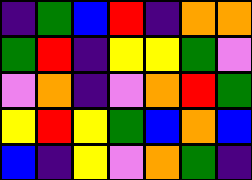[["indigo", "green", "blue", "red", "indigo", "orange", "orange"], ["green", "red", "indigo", "yellow", "yellow", "green", "violet"], ["violet", "orange", "indigo", "violet", "orange", "red", "green"], ["yellow", "red", "yellow", "green", "blue", "orange", "blue"], ["blue", "indigo", "yellow", "violet", "orange", "green", "indigo"]]